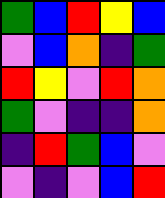[["green", "blue", "red", "yellow", "blue"], ["violet", "blue", "orange", "indigo", "green"], ["red", "yellow", "violet", "red", "orange"], ["green", "violet", "indigo", "indigo", "orange"], ["indigo", "red", "green", "blue", "violet"], ["violet", "indigo", "violet", "blue", "red"]]